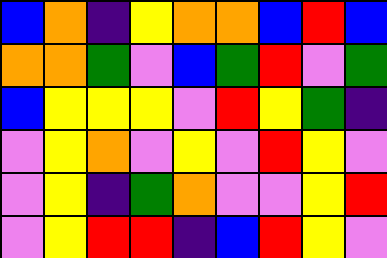[["blue", "orange", "indigo", "yellow", "orange", "orange", "blue", "red", "blue"], ["orange", "orange", "green", "violet", "blue", "green", "red", "violet", "green"], ["blue", "yellow", "yellow", "yellow", "violet", "red", "yellow", "green", "indigo"], ["violet", "yellow", "orange", "violet", "yellow", "violet", "red", "yellow", "violet"], ["violet", "yellow", "indigo", "green", "orange", "violet", "violet", "yellow", "red"], ["violet", "yellow", "red", "red", "indigo", "blue", "red", "yellow", "violet"]]